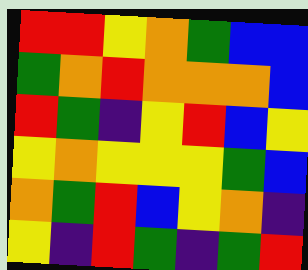[["red", "red", "yellow", "orange", "green", "blue", "blue"], ["green", "orange", "red", "orange", "orange", "orange", "blue"], ["red", "green", "indigo", "yellow", "red", "blue", "yellow"], ["yellow", "orange", "yellow", "yellow", "yellow", "green", "blue"], ["orange", "green", "red", "blue", "yellow", "orange", "indigo"], ["yellow", "indigo", "red", "green", "indigo", "green", "red"]]